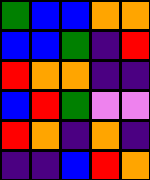[["green", "blue", "blue", "orange", "orange"], ["blue", "blue", "green", "indigo", "red"], ["red", "orange", "orange", "indigo", "indigo"], ["blue", "red", "green", "violet", "violet"], ["red", "orange", "indigo", "orange", "indigo"], ["indigo", "indigo", "blue", "red", "orange"]]